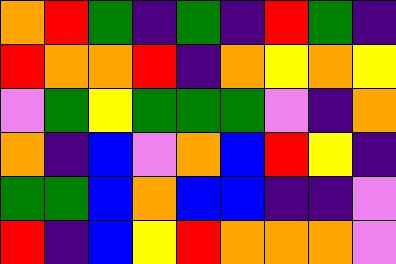[["orange", "red", "green", "indigo", "green", "indigo", "red", "green", "indigo"], ["red", "orange", "orange", "red", "indigo", "orange", "yellow", "orange", "yellow"], ["violet", "green", "yellow", "green", "green", "green", "violet", "indigo", "orange"], ["orange", "indigo", "blue", "violet", "orange", "blue", "red", "yellow", "indigo"], ["green", "green", "blue", "orange", "blue", "blue", "indigo", "indigo", "violet"], ["red", "indigo", "blue", "yellow", "red", "orange", "orange", "orange", "violet"]]